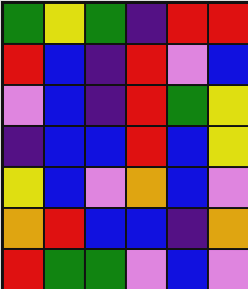[["green", "yellow", "green", "indigo", "red", "red"], ["red", "blue", "indigo", "red", "violet", "blue"], ["violet", "blue", "indigo", "red", "green", "yellow"], ["indigo", "blue", "blue", "red", "blue", "yellow"], ["yellow", "blue", "violet", "orange", "blue", "violet"], ["orange", "red", "blue", "blue", "indigo", "orange"], ["red", "green", "green", "violet", "blue", "violet"]]